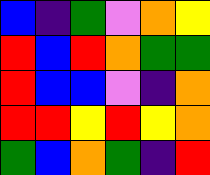[["blue", "indigo", "green", "violet", "orange", "yellow"], ["red", "blue", "red", "orange", "green", "green"], ["red", "blue", "blue", "violet", "indigo", "orange"], ["red", "red", "yellow", "red", "yellow", "orange"], ["green", "blue", "orange", "green", "indigo", "red"]]